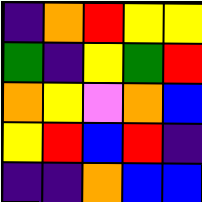[["indigo", "orange", "red", "yellow", "yellow"], ["green", "indigo", "yellow", "green", "red"], ["orange", "yellow", "violet", "orange", "blue"], ["yellow", "red", "blue", "red", "indigo"], ["indigo", "indigo", "orange", "blue", "blue"]]